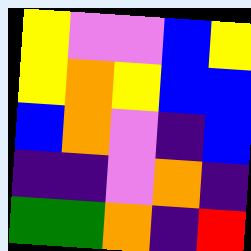[["yellow", "violet", "violet", "blue", "yellow"], ["yellow", "orange", "yellow", "blue", "blue"], ["blue", "orange", "violet", "indigo", "blue"], ["indigo", "indigo", "violet", "orange", "indigo"], ["green", "green", "orange", "indigo", "red"]]